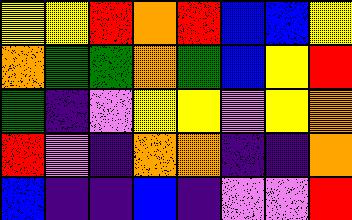[["yellow", "yellow", "red", "orange", "red", "blue", "blue", "yellow"], ["orange", "green", "green", "orange", "green", "blue", "yellow", "red"], ["green", "indigo", "violet", "yellow", "yellow", "violet", "yellow", "orange"], ["red", "violet", "indigo", "orange", "orange", "indigo", "indigo", "orange"], ["blue", "indigo", "indigo", "blue", "indigo", "violet", "violet", "red"]]